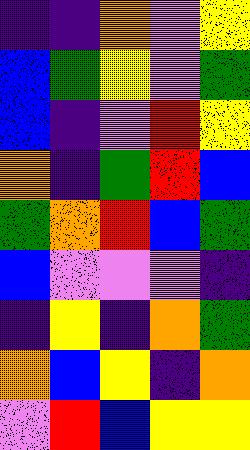[["indigo", "indigo", "orange", "violet", "yellow"], ["blue", "green", "yellow", "violet", "green"], ["blue", "indigo", "violet", "red", "yellow"], ["orange", "indigo", "green", "red", "blue"], ["green", "orange", "red", "blue", "green"], ["blue", "violet", "violet", "violet", "indigo"], ["indigo", "yellow", "indigo", "orange", "green"], ["orange", "blue", "yellow", "indigo", "orange"], ["violet", "red", "blue", "yellow", "yellow"]]